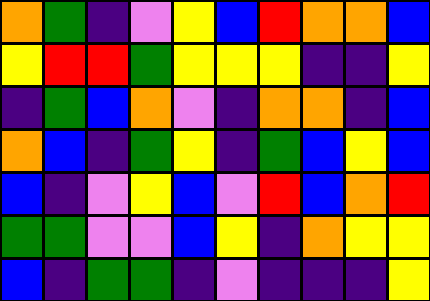[["orange", "green", "indigo", "violet", "yellow", "blue", "red", "orange", "orange", "blue"], ["yellow", "red", "red", "green", "yellow", "yellow", "yellow", "indigo", "indigo", "yellow"], ["indigo", "green", "blue", "orange", "violet", "indigo", "orange", "orange", "indigo", "blue"], ["orange", "blue", "indigo", "green", "yellow", "indigo", "green", "blue", "yellow", "blue"], ["blue", "indigo", "violet", "yellow", "blue", "violet", "red", "blue", "orange", "red"], ["green", "green", "violet", "violet", "blue", "yellow", "indigo", "orange", "yellow", "yellow"], ["blue", "indigo", "green", "green", "indigo", "violet", "indigo", "indigo", "indigo", "yellow"]]